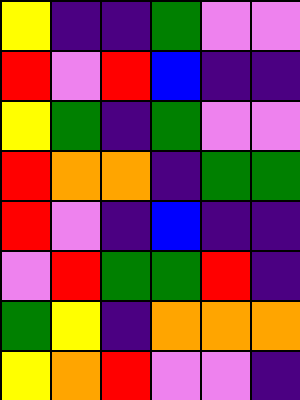[["yellow", "indigo", "indigo", "green", "violet", "violet"], ["red", "violet", "red", "blue", "indigo", "indigo"], ["yellow", "green", "indigo", "green", "violet", "violet"], ["red", "orange", "orange", "indigo", "green", "green"], ["red", "violet", "indigo", "blue", "indigo", "indigo"], ["violet", "red", "green", "green", "red", "indigo"], ["green", "yellow", "indigo", "orange", "orange", "orange"], ["yellow", "orange", "red", "violet", "violet", "indigo"]]